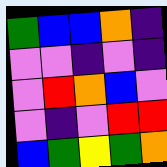[["green", "blue", "blue", "orange", "indigo"], ["violet", "violet", "indigo", "violet", "indigo"], ["violet", "red", "orange", "blue", "violet"], ["violet", "indigo", "violet", "red", "red"], ["blue", "green", "yellow", "green", "orange"]]